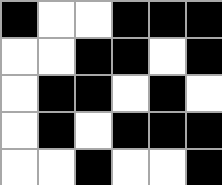[["black", "white", "white", "black", "black", "black"], ["white", "white", "black", "black", "white", "black"], ["white", "black", "black", "white", "black", "white"], ["white", "black", "white", "black", "black", "black"], ["white", "white", "black", "white", "white", "black"]]